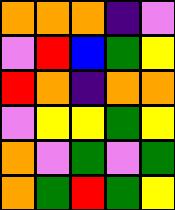[["orange", "orange", "orange", "indigo", "violet"], ["violet", "red", "blue", "green", "yellow"], ["red", "orange", "indigo", "orange", "orange"], ["violet", "yellow", "yellow", "green", "yellow"], ["orange", "violet", "green", "violet", "green"], ["orange", "green", "red", "green", "yellow"]]